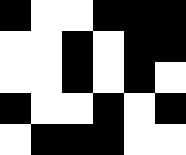[["black", "white", "white", "black", "black", "black"], ["white", "white", "black", "white", "black", "black"], ["white", "white", "black", "white", "black", "white"], ["black", "white", "white", "black", "white", "black"], ["white", "black", "black", "black", "white", "white"]]